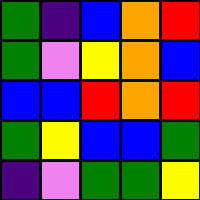[["green", "indigo", "blue", "orange", "red"], ["green", "violet", "yellow", "orange", "blue"], ["blue", "blue", "red", "orange", "red"], ["green", "yellow", "blue", "blue", "green"], ["indigo", "violet", "green", "green", "yellow"]]